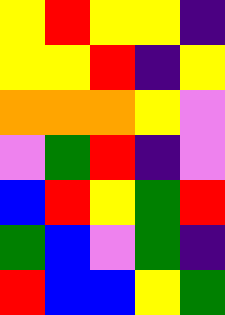[["yellow", "red", "yellow", "yellow", "indigo"], ["yellow", "yellow", "red", "indigo", "yellow"], ["orange", "orange", "orange", "yellow", "violet"], ["violet", "green", "red", "indigo", "violet"], ["blue", "red", "yellow", "green", "red"], ["green", "blue", "violet", "green", "indigo"], ["red", "blue", "blue", "yellow", "green"]]